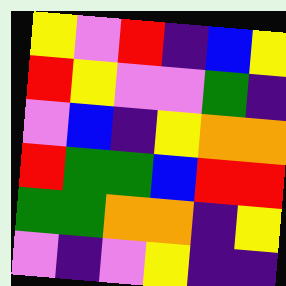[["yellow", "violet", "red", "indigo", "blue", "yellow"], ["red", "yellow", "violet", "violet", "green", "indigo"], ["violet", "blue", "indigo", "yellow", "orange", "orange"], ["red", "green", "green", "blue", "red", "red"], ["green", "green", "orange", "orange", "indigo", "yellow"], ["violet", "indigo", "violet", "yellow", "indigo", "indigo"]]